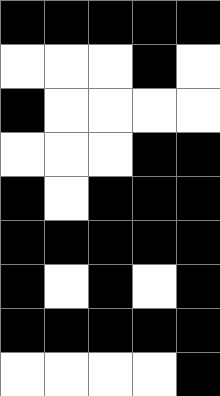[["black", "black", "black", "black", "black"], ["white", "white", "white", "black", "white"], ["black", "white", "white", "white", "white"], ["white", "white", "white", "black", "black"], ["black", "white", "black", "black", "black"], ["black", "black", "black", "black", "black"], ["black", "white", "black", "white", "black"], ["black", "black", "black", "black", "black"], ["white", "white", "white", "white", "black"]]